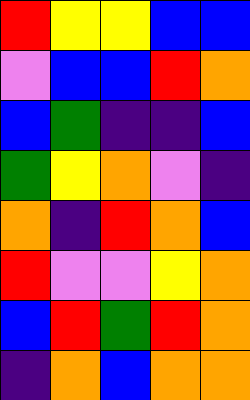[["red", "yellow", "yellow", "blue", "blue"], ["violet", "blue", "blue", "red", "orange"], ["blue", "green", "indigo", "indigo", "blue"], ["green", "yellow", "orange", "violet", "indigo"], ["orange", "indigo", "red", "orange", "blue"], ["red", "violet", "violet", "yellow", "orange"], ["blue", "red", "green", "red", "orange"], ["indigo", "orange", "blue", "orange", "orange"]]